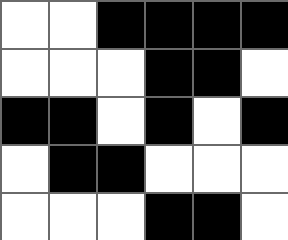[["white", "white", "black", "black", "black", "black"], ["white", "white", "white", "black", "black", "white"], ["black", "black", "white", "black", "white", "black"], ["white", "black", "black", "white", "white", "white"], ["white", "white", "white", "black", "black", "white"]]